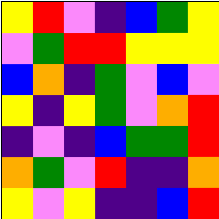[["yellow", "red", "violet", "indigo", "blue", "green", "yellow"], ["violet", "green", "red", "red", "yellow", "yellow", "yellow"], ["blue", "orange", "indigo", "green", "violet", "blue", "violet"], ["yellow", "indigo", "yellow", "green", "violet", "orange", "red"], ["indigo", "violet", "indigo", "blue", "green", "green", "red"], ["orange", "green", "violet", "red", "indigo", "indigo", "orange"], ["yellow", "violet", "yellow", "indigo", "indigo", "blue", "red"]]